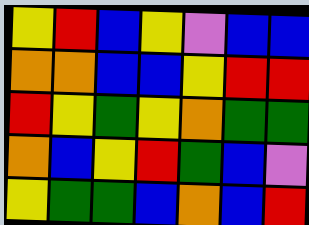[["yellow", "red", "blue", "yellow", "violet", "blue", "blue"], ["orange", "orange", "blue", "blue", "yellow", "red", "red"], ["red", "yellow", "green", "yellow", "orange", "green", "green"], ["orange", "blue", "yellow", "red", "green", "blue", "violet"], ["yellow", "green", "green", "blue", "orange", "blue", "red"]]